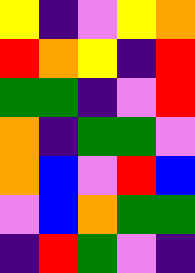[["yellow", "indigo", "violet", "yellow", "orange"], ["red", "orange", "yellow", "indigo", "red"], ["green", "green", "indigo", "violet", "red"], ["orange", "indigo", "green", "green", "violet"], ["orange", "blue", "violet", "red", "blue"], ["violet", "blue", "orange", "green", "green"], ["indigo", "red", "green", "violet", "indigo"]]